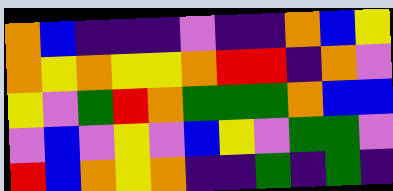[["orange", "blue", "indigo", "indigo", "indigo", "violet", "indigo", "indigo", "orange", "blue", "yellow"], ["orange", "yellow", "orange", "yellow", "yellow", "orange", "red", "red", "indigo", "orange", "violet"], ["yellow", "violet", "green", "red", "orange", "green", "green", "green", "orange", "blue", "blue"], ["violet", "blue", "violet", "yellow", "violet", "blue", "yellow", "violet", "green", "green", "violet"], ["red", "blue", "orange", "yellow", "orange", "indigo", "indigo", "green", "indigo", "green", "indigo"]]